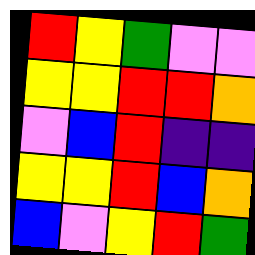[["red", "yellow", "green", "violet", "violet"], ["yellow", "yellow", "red", "red", "orange"], ["violet", "blue", "red", "indigo", "indigo"], ["yellow", "yellow", "red", "blue", "orange"], ["blue", "violet", "yellow", "red", "green"]]